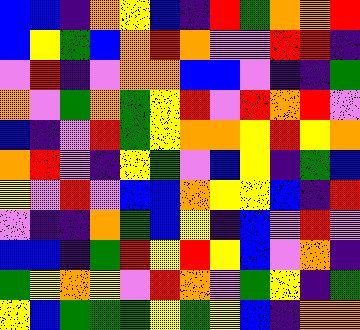[["blue", "blue", "indigo", "orange", "yellow", "blue", "indigo", "red", "green", "orange", "orange", "red"], ["blue", "yellow", "green", "blue", "orange", "red", "orange", "violet", "violet", "red", "red", "indigo"], ["violet", "red", "indigo", "violet", "orange", "orange", "blue", "blue", "violet", "indigo", "indigo", "green"], ["orange", "violet", "green", "orange", "green", "yellow", "red", "violet", "red", "orange", "red", "violet"], ["blue", "indigo", "violet", "red", "green", "yellow", "orange", "orange", "yellow", "red", "yellow", "orange"], ["orange", "red", "violet", "indigo", "yellow", "green", "violet", "blue", "yellow", "indigo", "green", "blue"], ["yellow", "violet", "red", "violet", "blue", "blue", "orange", "yellow", "yellow", "blue", "indigo", "red"], ["violet", "indigo", "indigo", "orange", "green", "blue", "yellow", "indigo", "blue", "violet", "red", "violet"], ["blue", "blue", "indigo", "green", "red", "yellow", "red", "yellow", "blue", "violet", "orange", "indigo"], ["green", "yellow", "orange", "yellow", "violet", "red", "orange", "violet", "green", "yellow", "indigo", "green"], ["yellow", "blue", "green", "green", "green", "yellow", "green", "yellow", "blue", "indigo", "orange", "orange"]]